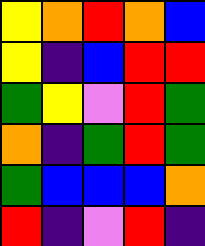[["yellow", "orange", "red", "orange", "blue"], ["yellow", "indigo", "blue", "red", "red"], ["green", "yellow", "violet", "red", "green"], ["orange", "indigo", "green", "red", "green"], ["green", "blue", "blue", "blue", "orange"], ["red", "indigo", "violet", "red", "indigo"]]